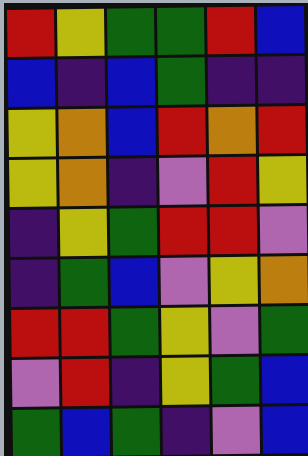[["red", "yellow", "green", "green", "red", "blue"], ["blue", "indigo", "blue", "green", "indigo", "indigo"], ["yellow", "orange", "blue", "red", "orange", "red"], ["yellow", "orange", "indigo", "violet", "red", "yellow"], ["indigo", "yellow", "green", "red", "red", "violet"], ["indigo", "green", "blue", "violet", "yellow", "orange"], ["red", "red", "green", "yellow", "violet", "green"], ["violet", "red", "indigo", "yellow", "green", "blue"], ["green", "blue", "green", "indigo", "violet", "blue"]]